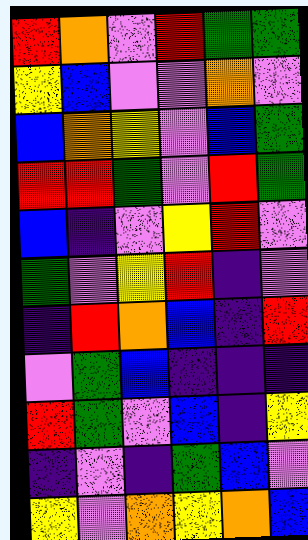[["red", "orange", "violet", "red", "green", "green"], ["yellow", "blue", "violet", "violet", "orange", "violet"], ["blue", "orange", "yellow", "violet", "blue", "green"], ["red", "red", "green", "violet", "red", "green"], ["blue", "indigo", "violet", "yellow", "red", "violet"], ["green", "violet", "yellow", "red", "indigo", "violet"], ["indigo", "red", "orange", "blue", "indigo", "red"], ["violet", "green", "blue", "indigo", "indigo", "indigo"], ["red", "green", "violet", "blue", "indigo", "yellow"], ["indigo", "violet", "indigo", "green", "blue", "violet"], ["yellow", "violet", "orange", "yellow", "orange", "blue"]]